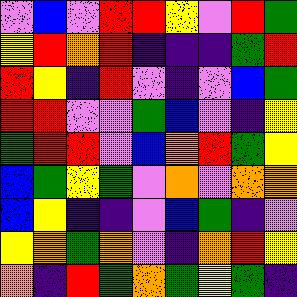[["violet", "blue", "violet", "red", "red", "yellow", "violet", "red", "green"], ["yellow", "red", "orange", "red", "indigo", "indigo", "indigo", "green", "red"], ["red", "yellow", "indigo", "red", "violet", "indigo", "violet", "blue", "green"], ["red", "red", "violet", "violet", "green", "blue", "violet", "indigo", "yellow"], ["green", "red", "red", "violet", "blue", "orange", "red", "green", "yellow"], ["blue", "green", "yellow", "green", "violet", "orange", "violet", "orange", "orange"], ["blue", "yellow", "indigo", "indigo", "violet", "blue", "green", "indigo", "violet"], ["yellow", "orange", "green", "orange", "violet", "indigo", "orange", "red", "yellow"], ["orange", "indigo", "red", "green", "orange", "green", "yellow", "green", "indigo"]]